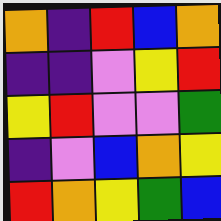[["orange", "indigo", "red", "blue", "orange"], ["indigo", "indigo", "violet", "yellow", "red"], ["yellow", "red", "violet", "violet", "green"], ["indigo", "violet", "blue", "orange", "yellow"], ["red", "orange", "yellow", "green", "blue"]]